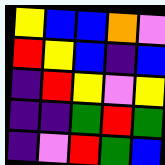[["yellow", "blue", "blue", "orange", "violet"], ["red", "yellow", "blue", "indigo", "blue"], ["indigo", "red", "yellow", "violet", "yellow"], ["indigo", "indigo", "green", "red", "green"], ["indigo", "violet", "red", "green", "blue"]]